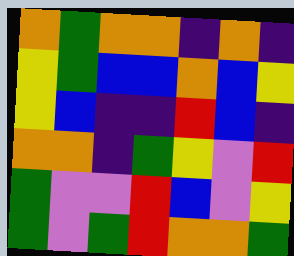[["orange", "green", "orange", "orange", "indigo", "orange", "indigo"], ["yellow", "green", "blue", "blue", "orange", "blue", "yellow"], ["yellow", "blue", "indigo", "indigo", "red", "blue", "indigo"], ["orange", "orange", "indigo", "green", "yellow", "violet", "red"], ["green", "violet", "violet", "red", "blue", "violet", "yellow"], ["green", "violet", "green", "red", "orange", "orange", "green"]]